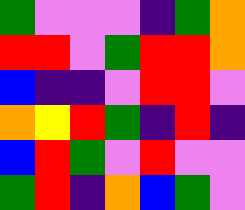[["green", "violet", "violet", "violet", "indigo", "green", "orange"], ["red", "red", "violet", "green", "red", "red", "orange"], ["blue", "indigo", "indigo", "violet", "red", "red", "violet"], ["orange", "yellow", "red", "green", "indigo", "red", "indigo"], ["blue", "red", "green", "violet", "red", "violet", "violet"], ["green", "red", "indigo", "orange", "blue", "green", "violet"]]